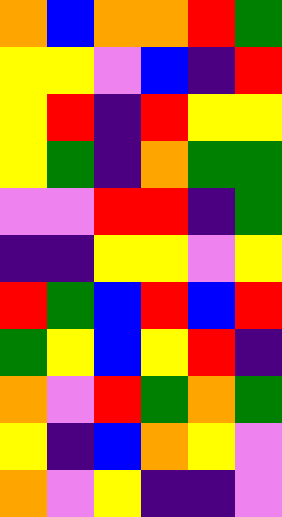[["orange", "blue", "orange", "orange", "red", "green"], ["yellow", "yellow", "violet", "blue", "indigo", "red"], ["yellow", "red", "indigo", "red", "yellow", "yellow"], ["yellow", "green", "indigo", "orange", "green", "green"], ["violet", "violet", "red", "red", "indigo", "green"], ["indigo", "indigo", "yellow", "yellow", "violet", "yellow"], ["red", "green", "blue", "red", "blue", "red"], ["green", "yellow", "blue", "yellow", "red", "indigo"], ["orange", "violet", "red", "green", "orange", "green"], ["yellow", "indigo", "blue", "orange", "yellow", "violet"], ["orange", "violet", "yellow", "indigo", "indigo", "violet"]]